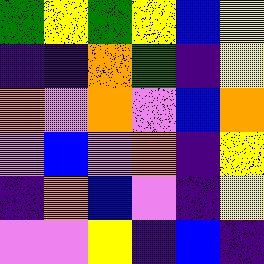[["green", "yellow", "green", "yellow", "blue", "yellow"], ["indigo", "indigo", "orange", "green", "indigo", "yellow"], ["orange", "violet", "orange", "violet", "blue", "orange"], ["violet", "blue", "violet", "orange", "indigo", "yellow"], ["indigo", "orange", "blue", "violet", "indigo", "yellow"], ["violet", "violet", "yellow", "indigo", "blue", "indigo"]]